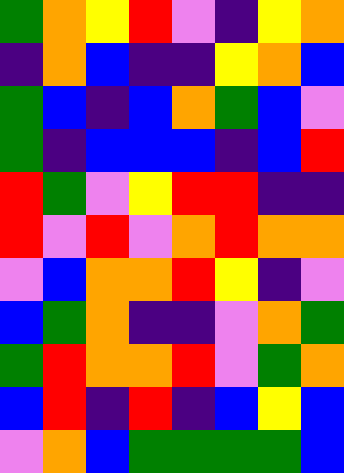[["green", "orange", "yellow", "red", "violet", "indigo", "yellow", "orange"], ["indigo", "orange", "blue", "indigo", "indigo", "yellow", "orange", "blue"], ["green", "blue", "indigo", "blue", "orange", "green", "blue", "violet"], ["green", "indigo", "blue", "blue", "blue", "indigo", "blue", "red"], ["red", "green", "violet", "yellow", "red", "red", "indigo", "indigo"], ["red", "violet", "red", "violet", "orange", "red", "orange", "orange"], ["violet", "blue", "orange", "orange", "red", "yellow", "indigo", "violet"], ["blue", "green", "orange", "indigo", "indigo", "violet", "orange", "green"], ["green", "red", "orange", "orange", "red", "violet", "green", "orange"], ["blue", "red", "indigo", "red", "indigo", "blue", "yellow", "blue"], ["violet", "orange", "blue", "green", "green", "green", "green", "blue"]]